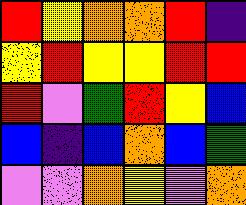[["red", "yellow", "orange", "orange", "red", "indigo"], ["yellow", "red", "yellow", "yellow", "red", "red"], ["red", "violet", "green", "red", "yellow", "blue"], ["blue", "indigo", "blue", "orange", "blue", "green"], ["violet", "violet", "orange", "yellow", "violet", "orange"]]